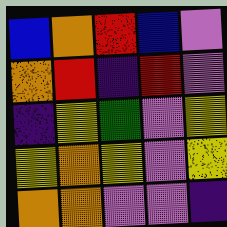[["blue", "orange", "red", "blue", "violet"], ["orange", "red", "indigo", "red", "violet"], ["indigo", "yellow", "green", "violet", "yellow"], ["yellow", "orange", "yellow", "violet", "yellow"], ["orange", "orange", "violet", "violet", "indigo"]]